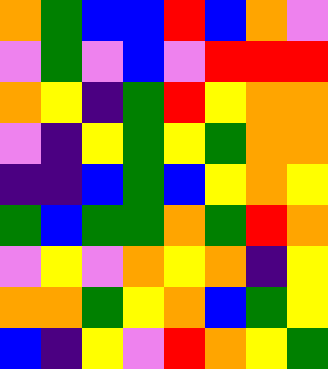[["orange", "green", "blue", "blue", "red", "blue", "orange", "violet"], ["violet", "green", "violet", "blue", "violet", "red", "red", "red"], ["orange", "yellow", "indigo", "green", "red", "yellow", "orange", "orange"], ["violet", "indigo", "yellow", "green", "yellow", "green", "orange", "orange"], ["indigo", "indigo", "blue", "green", "blue", "yellow", "orange", "yellow"], ["green", "blue", "green", "green", "orange", "green", "red", "orange"], ["violet", "yellow", "violet", "orange", "yellow", "orange", "indigo", "yellow"], ["orange", "orange", "green", "yellow", "orange", "blue", "green", "yellow"], ["blue", "indigo", "yellow", "violet", "red", "orange", "yellow", "green"]]